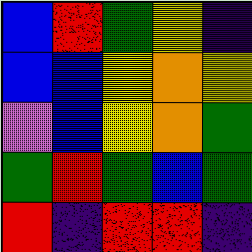[["blue", "red", "green", "yellow", "indigo"], ["blue", "blue", "yellow", "orange", "yellow"], ["violet", "blue", "yellow", "orange", "green"], ["green", "red", "green", "blue", "green"], ["red", "indigo", "red", "red", "indigo"]]